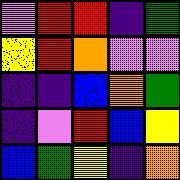[["violet", "red", "red", "indigo", "green"], ["yellow", "red", "orange", "violet", "violet"], ["indigo", "indigo", "blue", "orange", "green"], ["indigo", "violet", "red", "blue", "yellow"], ["blue", "green", "yellow", "indigo", "orange"]]